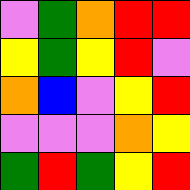[["violet", "green", "orange", "red", "red"], ["yellow", "green", "yellow", "red", "violet"], ["orange", "blue", "violet", "yellow", "red"], ["violet", "violet", "violet", "orange", "yellow"], ["green", "red", "green", "yellow", "red"]]